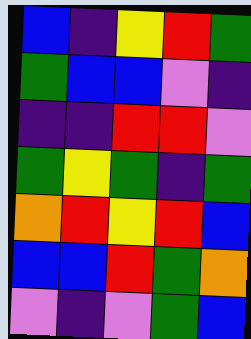[["blue", "indigo", "yellow", "red", "green"], ["green", "blue", "blue", "violet", "indigo"], ["indigo", "indigo", "red", "red", "violet"], ["green", "yellow", "green", "indigo", "green"], ["orange", "red", "yellow", "red", "blue"], ["blue", "blue", "red", "green", "orange"], ["violet", "indigo", "violet", "green", "blue"]]